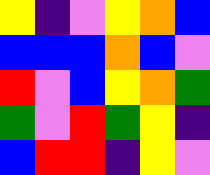[["yellow", "indigo", "violet", "yellow", "orange", "blue"], ["blue", "blue", "blue", "orange", "blue", "violet"], ["red", "violet", "blue", "yellow", "orange", "green"], ["green", "violet", "red", "green", "yellow", "indigo"], ["blue", "red", "red", "indigo", "yellow", "violet"]]